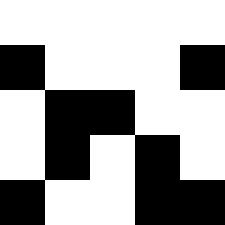[["white", "white", "white", "white", "white"], ["black", "white", "white", "white", "black"], ["white", "black", "black", "white", "white"], ["white", "black", "white", "black", "white"], ["black", "white", "white", "black", "black"]]